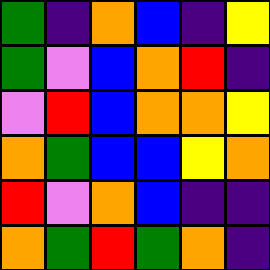[["green", "indigo", "orange", "blue", "indigo", "yellow"], ["green", "violet", "blue", "orange", "red", "indigo"], ["violet", "red", "blue", "orange", "orange", "yellow"], ["orange", "green", "blue", "blue", "yellow", "orange"], ["red", "violet", "orange", "blue", "indigo", "indigo"], ["orange", "green", "red", "green", "orange", "indigo"]]